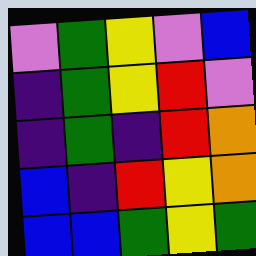[["violet", "green", "yellow", "violet", "blue"], ["indigo", "green", "yellow", "red", "violet"], ["indigo", "green", "indigo", "red", "orange"], ["blue", "indigo", "red", "yellow", "orange"], ["blue", "blue", "green", "yellow", "green"]]